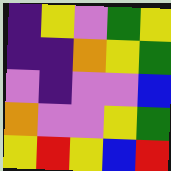[["indigo", "yellow", "violet", "green", "yellow"], ["indigo", "indigo", "orange", "yellow", "green"], ["violet", "indigo", "violet", "violet", "blue"], ["orange", "violet", "violet", "yellow", "green"], ["yellow", "red", "yellow", "blue", "red"]]